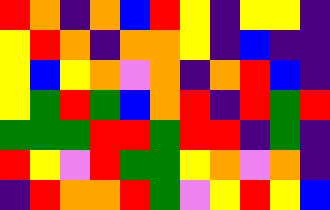[["red", "orange", "indigo", "orange", "blue", "red", "yellow", "indigo", "yellow", "yellow", "indigo"], ["yellow", "red", "orange", "indigo", "orange", "orange", "yellow", "indigo", "blue", "indigo", "indigo"], ["yellow", "blue", "yellow", "orange", "violet", "orange", "indigo", "orange", "red", "blue", "indigo"], ["yellow", "green", "red", "green", "blue", "orange", "red", "indigo", "red", "green", "red"], ["green", "green", "green", "red", "red", "green", "red", "red", "indigo", "green", "indigo"], ["red", "yellow", "violet", "red", "green", "green", "yellow", "orange", "violet", "orange", "indigo"], ["indigo", "red", "orange", "orange", "red", "green", "violet", "yellow", "red", "yellow", "blue"]]